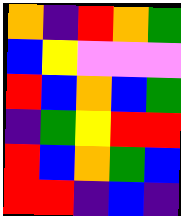[["orange", "indigo", "red", "orange", "green"], ["blue", "yellow", "violet", "violet", "violet"], ["red", "blue", "orange", "blue", "green"], ["indigo", "green", "yellow", "red", "red"], ["red", "blue", "orange", "green", "blue"], ["red", "red", "indigo", "blue", "indigo"]]